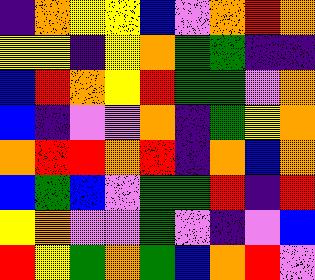[["indigo", "orange", "yellow", "yellow", "blue", "violet", "orange", "red", "orange"], ["yellow", "yellow", "indigo", "yellow", "orange", "green", "green", "indigo", "indigo"], ["blue", "red", "orange", "yellow", "red", "green", "green", "violet", "orange"], ["blue", "indigo", "violet", "violet", "orange", "indigo", "green", "yellow", "orange"], ["orange", "red", "red", "orange", "red", "indigo", "orange", "blue", "orange"], ["blue", "green", "blue", "violet", "green", "green", "red", "indigo", "red"], ["yellow", "orange", "violet", "violet", "green", "violet", "indigo", "violet", "blue"], ["red", "yellow", "green", "orange", "green", "blue", "orange", "red", "violet"]]